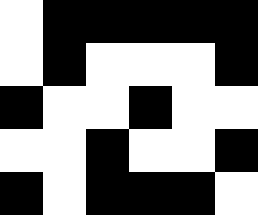[["white", "black", "black", "black", "black", "black"], ["white", "black", "white", "white", "white", "black"], ["black", "white", "white", "black", "white", "white"], ["white", "white", "black", "white", "white", "black"], ["black", "white", "black", "black", "black", "white"]]